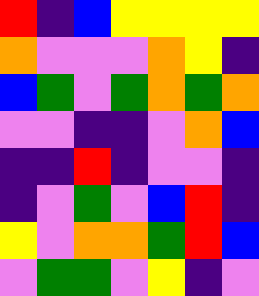[["red", "indigo", "blue", "yellow", "yellow", "yellow", "yellow"], ["orange", "violet", "violet", "violet", "orange", "yellow", "indigo"], ["blue", "green", "violet", "green", "orange", "green", "orange"], ["violet", "violet", "indigo", "indigo", "violet", "orange", "blue"], ["indigo", "indigo", "red", "indigo", "violet", "violet", "indigo"], ["indigo", "violet", "green", "violet", "blue", "red", "indigo"], ["yellow", "violet", "orange", "orange", "green", "red", "blue"], ["violet", "green", "green", "violet", "yellow", "indigo", "violet"]]